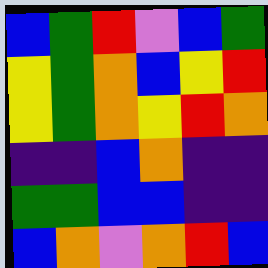[["blue", "green", "red", "violet", "blue", "green"], ["yellow", "green", "orange", "blue", "yellow", "red"], ["yellow", "green", "orange", "yellow", "red", "orange"], ["indigo", "indigo", "blue", "orange", "indigo", "indigo"], ["green", "green", "blue", "blue", "indigo", "indigo"], ["blue", "orange", "violet", "orange", "red", "blue"]]